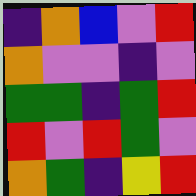[["indigo", "orange", "blue", "violet", "red"], ["orange", "violet", "violet", "indigo", "violet"], ["green", "green", "indigo", "green", "red"], ["red", "violet", "red", "green", "violet"], ["orange", "green", "indigo", "yellow", "red"]]